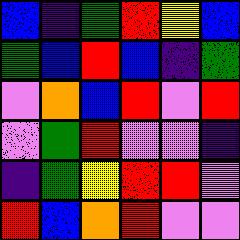[["blue", "indigo", "green", "red", "yellow", "blue"], ["green", "blue", "red", "blue", "indigo", "green"], ["violet", "orange", "blue", "red", "violet", "red"], ["violet", "green", "red", "violet", "violet", "indigo"], ["indigo", "green", "yellow", "red", "red", "violet"], ["red", "blue", "orange", "red", "violet", "violet"]]